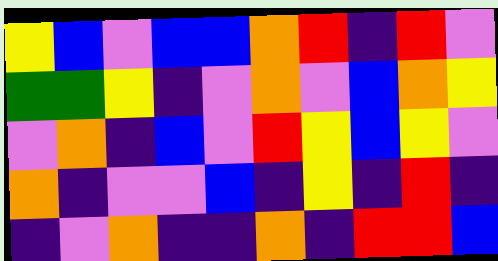[["yellow", "blue", "violet", "blue", "blue", "orange", "red", "indigo", "red", "violet"], ["green", "green", "yellow", "indigo", "violet", "orange", "violet", "blue", "orange", "yellow"], ["violet", "orange", "indigo", "blue", "violet", "red", "yellow", "blue", "yellow", "violet"], ["orange", "indigo", "violet", "violet", "blue", "indigo", "yellow", "indigo", "red", "indigo"], ["indigo", "violet", "orange", "indigo", "indigo", "orange", "indigo", "red", "red", "blue"]]